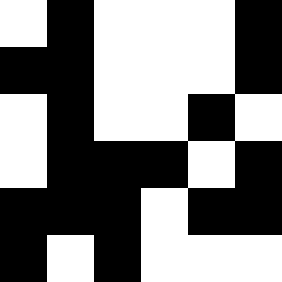[["white", "black", "white", "white", "white", "black"], ["black", "black", "white", "white", "white", "black"], ["white", "black", "white", "white", "black", "white"], ["white", "black", "black", "black", "white", "black"], ["black", "black", "black", "white", "black", "black"], ["black", "white", "black", "white", "white", "white"]]